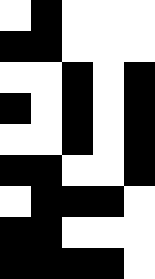[["white", "black", "white", "white", "white"], ["black", "black", "white", "white", "white"], ["white", "white", "black", "white", "black"], ["black", "white", "black", "white", "black"], ["white", "white", "black", "white", "black"], ["black", "black", "white", "white", "black"], ["white", "black", "black", "black", "white"], ["black", "black", "white", "white", "white"], ["black", "black", "black", "black", "white"]]